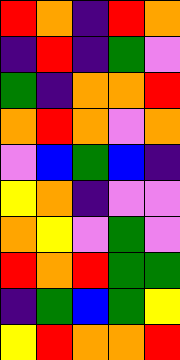[["red", "orange", "indigo", "red", "orange"], ["indigo", "red", "indigo", "green", "violet"], ["green", "indigo", "orange", "orange", "red"], ["orange", "red", "orange", "violet", "orange"], ["violet", "blue", "green", "blue", "indigo"], ["yellow", "orange", "indigo", "violet", "violet"], ["orange", "yellow", "violet", "green", "violet"], ["red", "orange", "red", "green", "green"], ["indigo", "green", "blue", "green", "yellow"], ["yellow", "red", "orange", "orange", "red"]]